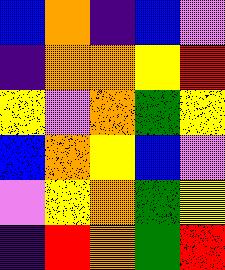[["blue", "orange", "indigo", "blue", "violet"], ["indigo", "orange", "orange", "yellow", "red"], ["yellow", "violet", "orange", "green", "yellow"], ["blue", "orange", "yellow", "blue", "violet"], ["violet", "yellow", "orange", "green", "yellow"], ["indigo", "red", "orange", "green", "red"]]